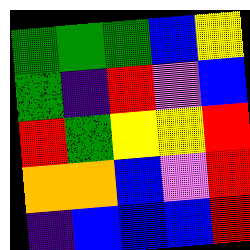[["green", "green", "green", "blue", "yellow"], ["green", "indigo", "red", "violet", "blue"], ["red", "green", "yellow", "yellow", "red"], ["orange", "orange", "blue", "violet", "red"], ["indigo", "blue", "blue", "blue", "red"]]